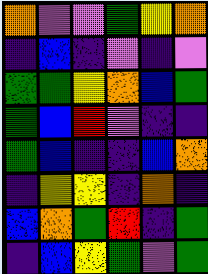[["orange", "violet", "violet", "green", "yellow", "orange"], ["indigo", "blue", "indigo", "violet", "indigo", "violet"], ["green", "green", "yellow", "orange", "blue", "green"], ["green", "blue", "red", "violet", "indigo", "indigo"], ["green", "blue", "indigo", "indigo", "blue", "orange"], ["indigo", "yellow", "yellow", "indigo", "orange", "indigo"], ["blue", "orange", "green", "red", "indigo", "green"], ["indigo", "blue", "yellow", "green", "violet", "green"]]